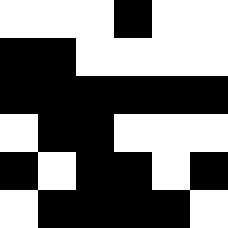[["white", "white", "white", "black", "white", "white"], ["black", "black", "white", "white", "white", "white"], ["black", "black", "black", "black", "black", "black"], ["white", "black", "black", "white", "white", "white"], ["black", "white", "black", "black", "white", "black"], ["white", "black", "black", "black", "black", "white"]]